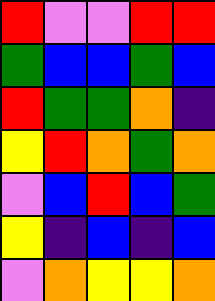[["red", "violet", "violet", "red", "red"], ["green", "blue", "blue", "green", "blue"], ["red", "green", "green", "orange", "indigo"], ["yellow", "red", "orange", "green", "orange"], ["violet", "blue", "red", "blue", "green"], ["yellow", "indigo", "blue", "indigo", "blue"], ["violet", "orange", "yellow", "yellow", "orange"]]